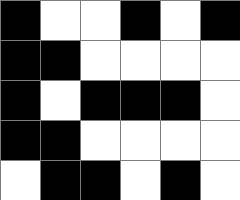[["black", "white", "white", "black", "white", "black"], ["black", "black", "white", "white", "white", "white"], ["black", "white", "black", "black", "black", "white"], ["black", "black", "white", "white", "white", "white"], ["white", "black", "black", "white", "black", "white"]]